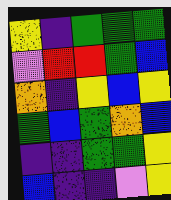[["yellow", "indigo", "green", "green", "green"], ["violet", "red", "red", "green", "blue"], ["orange", "indigo", "yellow", "blue", "yellow"], ["green", "blue", "green", "orange", "blue"], ["indigo", "indigo", "green", "green", "yellow"], ["blue", "indigo", "indigo", "violet", "yellow"]]